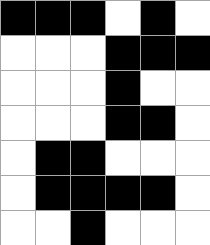[["black", "black", "black", "white", "black", "white"], ["white", "white", "white", "black", "black", "black"], ["white", "white", "white", "black", "white", "white"], ["white", "white", "white", "black", "black", "white"], ["white", "black", "black", "white", "white", "white"], ["white", "black", "black", "black", "black", "white"], ["white", "white", "black", "white", "white", "white"]]